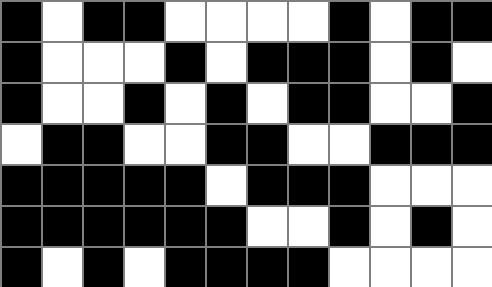[["black", "white", "black", "black", "white", "white", "white", "white", "black", "white", "black", "black"], ["black", "white", "white", "white", "black", "white", "black", "black", "black", "white", "black", "white"], ["black", "white", "white", "black", "white", "black", "white", "black", "black", "white", "white", "black"], ["white", "black", "black", "white", "white", "black", "black", "white", "white", "black", "black", "black"], ["black", "black", "black", "black", "black", "white", "black", "black", "black", "white", "white", "white"], ["black", "black", "black", "black", "black", "black", "white", "white", "black", "white", "black", "white"], ["black", "white", "black", "white", "black", "black", "black", "black", "white", "white", "white", "white"]]